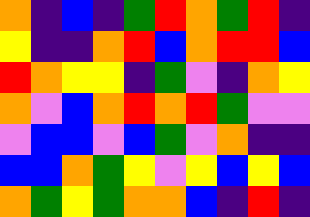[["orange", "indigo", "blue", "indigo", "green", "red", "orange", "green", "red", "indigo"], ["yellow", "indigo", "indigo", "orange", "red", "blue", "orange", "red", "red", "blue"], ["red", "orange", "yellow", "yellow", "indigo", "green", "violet", "indigo", "orange", "yellow"], ["orange", "violet", "blue", "orange", "red", "orange", "red", "green", "violet", "violet"], ["violet", "blue", "blue", "violet", "blue", "green", "violet", "orange", "indigo", "indigo"], ["blue", "blue", "orange", "green", "yellow", "violet", "yellow", "blue", "yellow", "blue"], ["orange", "green", "yellow", "green", "orange", "orange", "blue", "indigo", "red", "indigo"]]